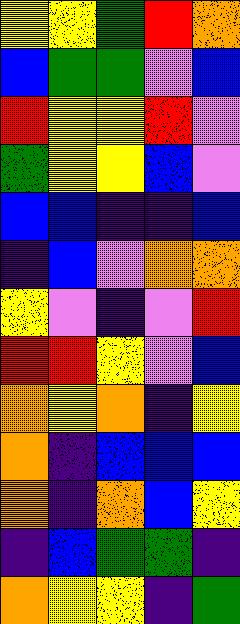[["yellow", "yellow", "green", "red", "orange"], ["blue", "green", "green", "violet", "blue"], ["red", "yellow", "yellow", "red", "violet"], ["green", "yellow", "yellow", "blue", "violet"], ["blue", "blue", "indigo", "indigo", "blue"], ["indigo", "blue", "violet", "orange", "orange"], ["yellow", "violet", "indigo", "violet", "red"], ["red", "red", "yellow", "violet", "blue"], ["orange", "yellow", "orange", "indigo", "yellow"], ["orange", "indigo", "blue", "blue", "blue"], ["orange", "indigo", "orange", "blue", "yellow"], ["indigo", "blue", "green", "green", "indigo"], ["orange", "yellow", "yellow", "indigo", "green"]]